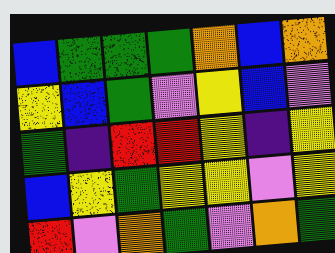[["blue", "green", "green", "green", "orange", "blue", "orange"], ["yellow", "blue", "green", "violet", "yellow", "blue", "violet"], ["green", "indigo", "red", "red", "yellow", "indigo", "yellow"], ["blue", "yellow", "green", "yellow", "yellow", "violet", "yellow"], ["red", "violet", "orange", "green", "violet", "orange", "green"]]